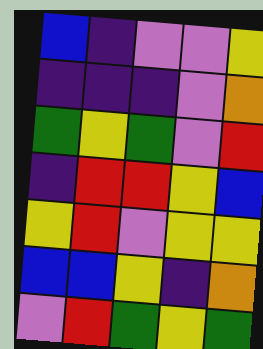[["blue", "indigo", "violet", "violet", "yellow"], ["indigo", "indigo", "indigo", "violet", "orange"], ["green", "yellow", "green", "violet", "red"], ["indigo", "red", "red", "yellow", "blue"], ["yellow", "red", "violet", "yellow", "yellow"], ["blue", "blue", "yellow", "indigo", "orange"], ["violet", "red", "green", "yellow", "green"]]